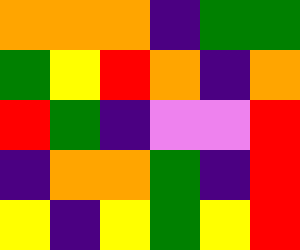[["orange", "orange", "orange", "indigo", "green", "green"], ["green", "yellow", "red", "orange", "indigo", "orange"], ["red", "green", "indigo", "violet", "violet", "red"], ["indigo", "orange", "orange", "green", "indigo", "red"], ["yellow", "indigo", "yellow", "green", "yellow", "red"]]